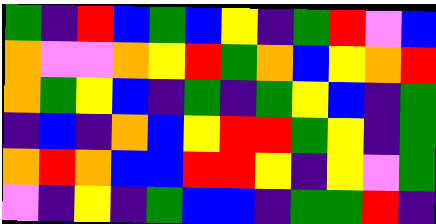[["green", "indigo", "red", "blue", "green", "blue", "yellow", "indigo", "green", "red", "violet", "blue"], ["orange", "violet", "violet", "orange", "yellow", "red", "green", "orange", "blue", "yellow", "orange", "red"], ["orange", "green", "yellow", "blue", "indigo", "green", "indigo", "green", "yellow", "blue", "indigo", "green"], ["indigo", "blue", "indigo", "orange", "blue", "yellow", "red", "red", "green", "yellow", "indigo", "green"], ["orange", "red", "orange", "blue", "blue", "red", "red", "yellow", "indigo", "yellow", "violet", "green"], ["violet", "indigo", "yellow", "indigo", "green", "blue", "blue", "indigo", "green", "green", "red", "indigo"]]